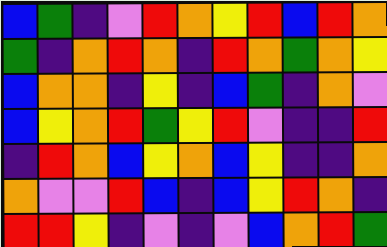[["blue", "green", "indigo", "violet", "red", "orange", "yellow", "red", "blue", "red", "orange"], ["green", "indigo", "orange", "red", "orange", "indigo", "red", "orange", "green", "orange", "yellow"], ["blue", "orange", "orange", "indigo", "yellow", "indigo", "blue", "green", "indigo", "orange", "violet"], ["blue", "yellow", "orange", "red", "green", "yellow", "red", "violet", "indigo", "indigo", "red"], ["indigo", "red", "orange", "blue", "yellow", "orange", "blue", "yellow", "indigo", "indigo", "orange"], ["orange", "violet", "violet", "red", "blue", "indigo", "blue", "yellow", "red", "orange", "indigo"], ["red", "red", "yellow", "indigo", "violet", "indigo", "violet", "blue", "orange", "red", "green"]]